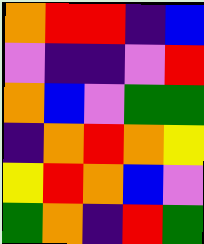[["orange", "red", "red", "indigo", "blue"], ["violet", "indigo", "indigo", "violet", "red"], ["orange", "blue", "violet", "green", "green"], ["indigo", "orange", "red", "orange", "yellow"], ["yellow", "red", "orange", "blue", "violet"], ["green", "orange", "indigo", "red", "green"]]